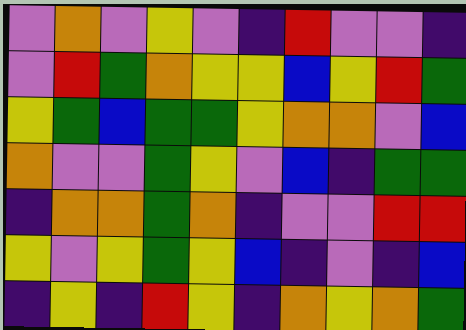[["violet", "orange", "violet", "yellow", "violet", "indigo", "red", "violet", "violet", "indigo"], ["violet", "red", "green", "orange", "yellow", "yellow", "blue", "yellow", "red", "green"], ["yellow", "green", "blue", "green", "green", "yellow", "orange", "orange", "violet", "blue"], ["orange", "violet", "violet", "green", "yellow", "violet", "blue", "indigo", "green", "green"], ["indigo", "orange", "orange", "green", "orange", "indigo", "violet", "violet", "red", "red"], ["yellow", "violet", "yellow", "green", "yellow", "blue", "indigo", "violet", "indigo", "blue"], ["indigo", "yellow", "indigo", "red", "yellow", "indigo", "orange", "yellow", "orange", "green"]]